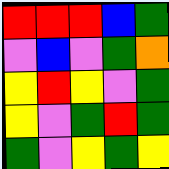[["red", "red", "red", "blue", "green"], ["violet", "blue", "violet", "green", "orange"], ["yellow", "red", "yellow", "violet", "green"], ["yellow", "violet", "green", "red", "green"], ["green", "violet", "yellow", "green", "yellow"]]